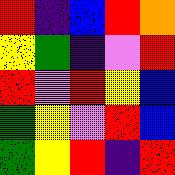[["red", "indigo", "blue", "red", "orange"], ["yellow", "green", "indigo", "violet", "red"], ["red", "violet", "red", "yellow", "blue"], ["green", "yellow", "violet", "red", "blue"], ["green", "yellow", "red", "indigo", "red"]]